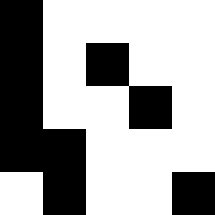[["black", "white", "white", "white", "white"], ["black", "white", "black", "white", "white"], ["black", "white", "white", "black", "white"], ["black", "black", "white", "white", "white"], ["white", "black", "white", "white", "black"]]